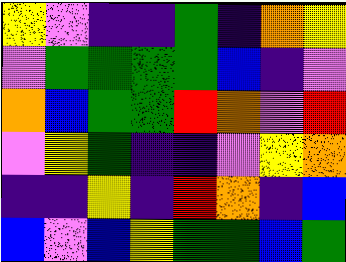[["yellow", "violet", "indigo", "indigo", "green", "indigo", "orange", "yellow"], ["violet", "green", "green", "green", "green", "blue", "indigo", "violet"], ["orange", "blue", "green", "green", "red", "orange", "violet", "red"], ["violet", "yellow", "green", "indigo", "indigo", "violet", "yellow", "orange"], ["indigo", "indigo", "yellow", "indigo", "red", "orange", "indigo", "blue"], ["blue", "violet", "blue", "yellow", "green", "green", "blue", "green"]]